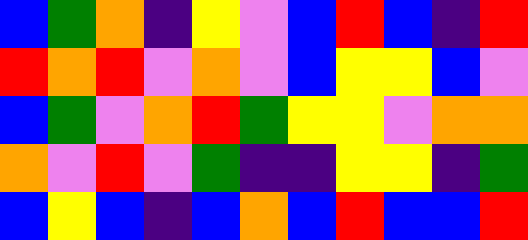[["blue", "green", "orange", "indigo", "yellow", "violet", "blue", "red", "blue", "indigo", "red"], ["red", "orange", "red", "violet", "orange", "violet", "blue", "yellow", "yellow", "blue", "violet"], ["blue", "green", "violet", "orange", "red", "green", "yellow", "yellow", "violet", "orange", "orange"], ["orange", "violet", "red", "violet", "green", "indigo", "indigo", "yellow", "yellow", "indigo", "green"], ["blue", "yellow", "blue", "indigo", "blue", "orange", "blue", "red", "blue", "blue", "red"]]